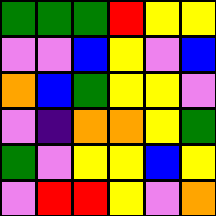[["green", "green", "green", "red", "yellow", "yellow"], ["violet", "violet", "blue", "yellow", "violet", "blue"], ["orange", "blue", "green", "yellow", "yellow", "violet"], ["violet", "indigo", "orange", "orange", "yellow", "green"], ["green", "violet", "yellow", "yellow", "blue", "yellow"], ["violet", "red", "red", "yellow", "violet", "orange"]]